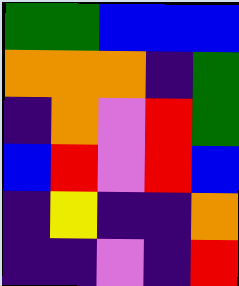[["green", "green", "blue", "blue", "blue"], ["orange", "orange", "orange", "indigo", "green"], ["indigo", "orange", "violet", "red", "green"], ["blue", "red", "violet", "red", "blue"], ["indigo", "yellow", "indigo", "indigo", "orange"], ["indigo", "indigo", "violet", "indigo", "red"]]